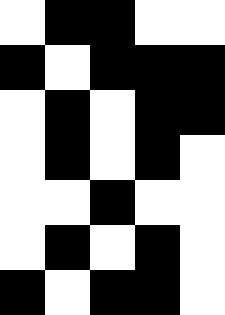[["white", "black", "black", "white", "white"], ["black", "white", "black", "black", "black"], ["white", "black", "white", "black", "black"], ["white", "black", "white", "black", "white"], ["white", "white", "black", "white", "white"], ["white", "black", "white", "black", "white"], ["black", "white", "black", "black", "white"]]